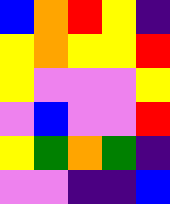[["blue", "orange", "red", "yellow", "indigo"], ["yellow", "orange", "yellow", "yellow", "red"], ["yellow", "violet", "violet", "violet", "yellow"], ["violet", "blue", "violet", "violet", "red"], ["yellow", "green", "orange", "green", "indigo"], ["violet", "violet", "indigo", "indigo", "blue"]]